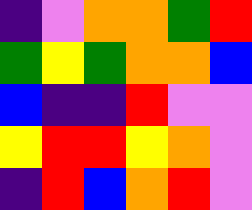[["indigo", "violet", "orange", "orange", "green", "red"], ["green", "yellow", "green", "orange", "orange", "blue"], ["blue", "indigo", "indigo", "red", "violet", "violet"], ["yellow", "red", "red", "yellow", "orange", "violet"], ["indigo", "red", "blue", "orange", "red", "violet"]]